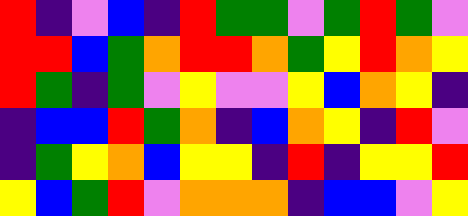[["red", "indigo", "violet", "blue", "indigo", "red", "green", "green", "violet", "green", "red", "green", "violet"], ["red", "red", "blue", "green", "orange", "red", "red", "orange", "green", "yellow", "red", "orange", "yellow"], ["red", "green", "indigo", "green", "violet", "yellow", "violet", "violet", "yellow", "blue", "orange", "yellow", "indigo"], ["indigo", "blue", "blue", "red", "green", "orange", "indigo", "blue", "orange", "yellow", "indigo", "red", "violet"], ["indigo", "green", "yellow", "orange", "blue", "yellow", "yellow", "indigo", "red", "indigo", "yellow", "yellow", "red"], ["yellow", "blue", "green", "red", "violet", "orange", "orange", "orange", "indigo", "blue", "blue", "violet", "yellow"]]